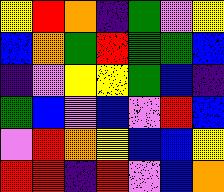[["yellow", "red", "orange", "indigo", "green", "violet", "yellow"], ["blue", "orange", "green", "red", "green", "green", "blue"], ["indigo", "violet", "yellow", "yellow", "green", "blue", "indigo"], ["green", "blue", "violet", "blue", "violet", "red", "blue"], ["violet", "red", "orange", "yellow", "blue", "blue", "yellow"], ["red", "red", "indigo", "red", "violet", "blue", "orange"]]